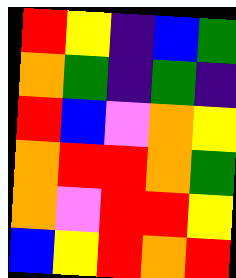[["red", "yellow", "indigo", "blue", "green"], ["orange", "green", "indigo", "green", "indigo"], ["red", "blue", "violet", "orange", "yellow"], ["orange", "red", "red", "orange", "green"], ["orange", "violet", "red", "red", "yellow"], ["blue", "yellow", "red", "orange", "red"]]